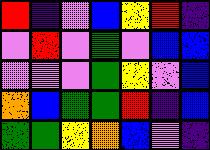[["red", "indigo", "violet", "blue", "yellow", "red", "indigo"], ["violet", "red", "violet", "green", "violet", "blue", "blue"], ["violet", "violet", "violet", "green", "yellow", "violet", "blue"], ["orange", "blue", "green", "green", "red", "indigo", "blue"], ["green", "green", "yellow", "orange", "blue", "violet", "indigo"]]